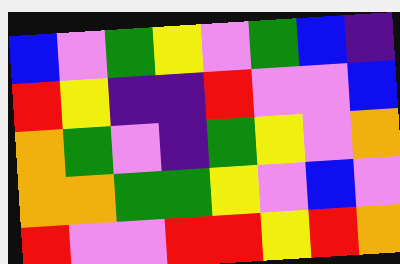[["blue", "violet", "green", "yellow", "violet", "green", "blue", "indigo"], ["red", "yellow", "indigo", "indigo", "red", "violet", "violet", "blue"], ["orange", "green", "violet", "indigo", "green", "yellow", "violet", "orange"], ["orange", "orange", "green", "green", "yellow", "violet", "blue", "violet"], ["red", "violet", "violet", "red", "red", "yellow", "red", "orange"]]